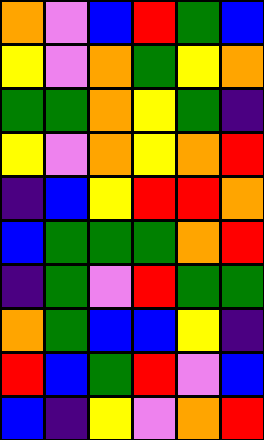[["orange", "violet", "blue", "red", "green", "blue"], ["yellow", "violet", "orange", "green", "yellow", "orange"], ["green", "green", "orange", "yellow", "green", "indigo"], ["yellow", "violet", "orange", "yellow", "orange", "red"], ["indigo", "blue", "yellow", "red", "red", "orange"], ["blue", "green", "green", "green", "orange", "red"], ["indigo", "green", "violet", "red", "green", "green"], ["orange", "green", "blue", "blue", "yellow", "indigo"], ["red", "blue", "green", "red", "violet", "blue"], ["blue", "indigo", "yellow", "violet", "orange", "red"]]